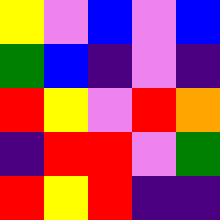[["yellow", "violet", "blue", "violet", "blue"], ["green", "blue", "indigo", "violet", "indigo"], ["red", "yellow", "violet", "red", "orange"], ["indigo", "red", "red", "violet", "green"], ["red", "yellow", "red", "indigo", "indigo"]]